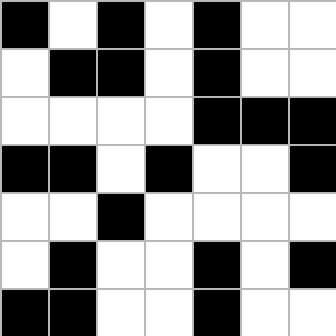[["black", "white", "black", "white", "black", "white", "white"], ["white", "black", "black", "white", "black", "white", "white"], ["white", "white", "white", "white", "black", "black", "black"], ["black", "black", "white", "black", "white", "white", "black"], ["white", "white", "black", "white", "white", "white", "white"], ["white", "black", "white", "white", "black", "white", "black"], ["black", "black", "white", "white", "black", "white", "white"]]